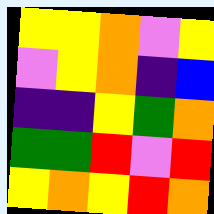[["yellow", "yellow", "orange", "violet", "yellow"], ["violet", "yellow", "orange", "indigo", "blue"], ["indigo", "indigo", "yellow", "green", "orange"], ["green", "green", "red", "violet", "red"], ["yellow", "orange", "yellow", "red", "orange"]]